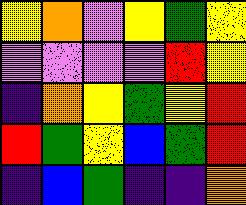[["yellow", "orange", "violet", "yellow", "green", "yellow"], ["violet", "violet", "violet", "violet", "red", "yellow"], ["indigo", "orange", "yellow", "green", "yellow", "red"], ["red", "green", "yellow", "blue", "green", "red"], ["indigo", "blue", "green", "indigo", "indigo", "orange"]]